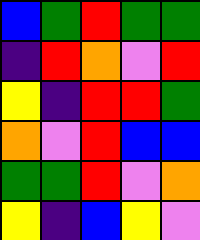[["blue", "green", "red", "green", "green"], ["indigo", "red", "orange", "violet", "red"], ["yellow", "indigo", "red", "red", "green"], ["orange", "violet", "red", "blue", "blue"], ["green", "green", "red", "violet", "orange"], ["yellow", "indigo", "blue", "yellow", "violet"]]